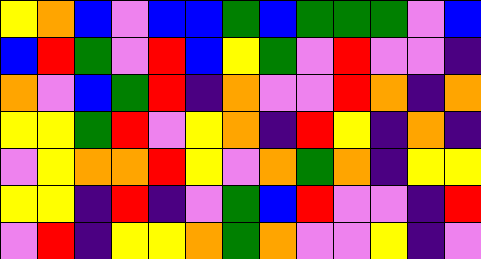[["yellow", "orange", "blue", "violet", "blue", "blue", "green", "blue", "green", "green", "green", "violet", "blue"], ["blue", "red", "green", "violet", "red", "blue", "yellow", "green", "violet", "red", "violet", "violet", "indigo"], ["orange", "violet", "blue", "green", "red", "indigo", "orange", "violet", "violet", "red", "orange", "indigo", "orange"], ["yellow", "yellow", "green", "red", "violet", "yellow", "orange", "indigo", "red", "yellow", "indigo", "orange", "indigo"], ["violet", "yellow", "orange", "orange", "red", "yellow", "violet", "orange", "green", "orange", "indigo", "yellow", "yellow"], ["yellow", "yellow", "indigo", "red", "indigo", "violet", "green", "blue", "red", "violet", "violet", "indigo", "red"], ["violet", "red", "indigo", "yellow", "yellow", "orange", "green", "orange", "violet", "violet", "yellow", "indigo", "violet"]]